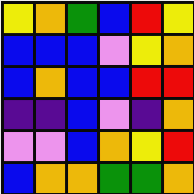[["yellow", "orange", "green", "blue", "red", "yellow"], ["blue", "blue", "blue", "violet", "yellow", "orange"], ["blue", "orange", "blue", "blue", "red", "red"], ["indigo", "indigo", "blue", "violet", "indigo", "orange"], ["violet", "violet", "blue", "orange", "yellow", "red"], ["blue", "orange", "orange", "green", "green", "orange"]]